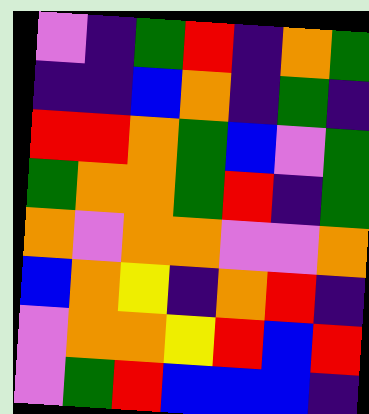[["violet", "indigo", "green", "red", "indigo", "orange", "green"], ["indigo", "indigo", "blue", "orange", "indigo", "green", "indigo"], ["red", "red", "orange", "green", "blue", "violet", "green"], ["green", "orange", "orange", "green", "red", "indigo", "green"], ["orange", "violet", "orange", "orange", "violet", "violet", "orange"], ["blue", "orange", "yellow", "indigo", "orange", "red", "indigo"], ["violet", "orange", "orange", "yellow", "red", "blue", "red"], ["violet", "green", "red", "blue", "blue", "blue", "indigo"]]